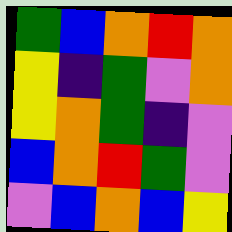[["green", "blue", "orange", "red", "orange"], ["yellow", "indigo", "green", "violet", "orange"], ["yellow", "orange", "green", "indigo", "violet"], ["blue", "orange", "red", "green", "violet"], ["violet", "blue", "orange", "blue", "yellow"]]